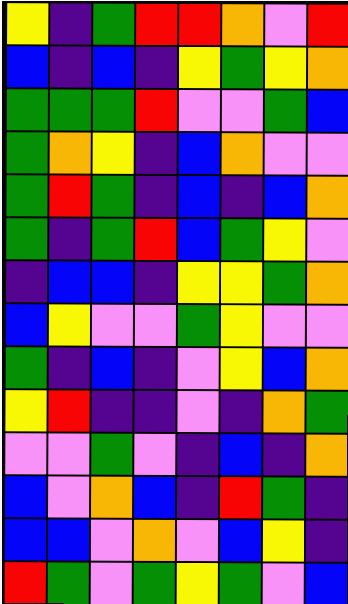[["yellow", "indigo", "green", "red", "red", "orange", "violet", "red"], ["blue", "indigo", "blue", "indigo", "yellow", "green", "yellow", "orange"], ["green", "green", "green", "red", "violet", "violet", "green", "blue"], ["green", "orange", "yellow", "indigo", "blue", "orange", "violet", "violet"], ["green", "red", "green", "indigo", "blue", "indigo", "blue", "orange"], ["green", "indigo", "green", "red", "blue", "green", "yellow", "violet"], ["indigo", "blue", "blue", "indigo", "yellow", "yellow", "green", "orange"], ["blue", "yellow", "violet", "violet", "green", "yellow", "violet", "violet"], ["green", "indigo", "blue", "indigo", "violet", "yellow", "blue", "orange"], ["yellow", "red", "indigo", "indigo", "violet", "indigo", "orange", "green"], ["violet", "violet", "green", "violet", "indigo", "blue", "indigo", "orange"], ["blue", "violet", "orange", "blue", "indigo", "red", "green", "indigo"], ["blue", "blue", "violet", "orange", "violet", "blue", "yellow", "indigo"], ["red", "green", "violet", "green", "yellow", "green", "violet", "blue"]]